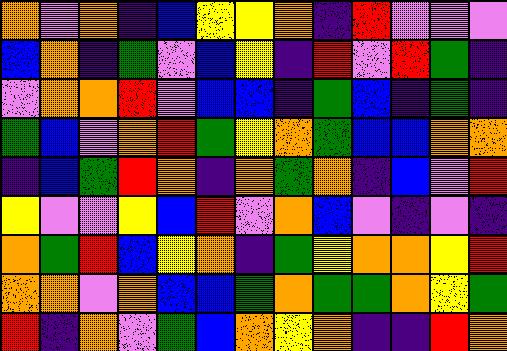[["orange", "violet", "orange", "indigo", "blue", "yellow", "yellow", "orange", "indigo", "red", "violet", "violet", "violet"], ["blue", "orange", "indigo", "green", "violet", "blue", "yellow", "indigo", "red", "violet", "red", "green", "indigo"], ["violet", "orange", "orange", "red", "violet", "blue", "blue", "indigo", "green", "blue", "indigo", "green", "indigo"], ["green", "blue", "violet", "orange", "red", "green", "yellow", "orange", "green", "blue", "blue", "orange", "orange"], ["indigo", "blue", "green", "red", "orange", "indigo", "orange", "green", "orange", "indigo", "blue", "violet", "red"], ["yellow", "violet", "violet", "yellow", "blue", "red", "violet", "orange", "blue", "violet", "indigo", "violet", "indigo"], ["orange", "green", "red", "blue", "yellow", "orange", "indigo", "green", "yellow", "orange", "orange", "yellow", "red"], ["orange", "orange", "violet", "orange", "blue", "blue", "green", "orange", "green", "green", "orange", "yellow", "green"], ["red", "indigo", "orange", "violet", "green", "blue", "orange", "yellow", "orange", "indigo", "indigo", "red", "orange"]]